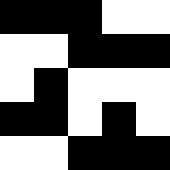[["black", "black", "black", "white", "white"], ["white", "white", "black", "black", "black"], ["white", "black", "white", "white", "white"], ["black", "black", "white", "black", "white"], ["white", "white", "black", "black", "black"]]